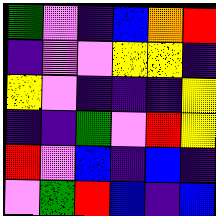[["green", "violet", "indigo", "blue", "orange", "red"], ["indigo", "violet", "violet", "yellow", "yellow", "indigo"], ["yellow", "violet", "indigo", "indigo", "indigo", "yellow"], ["indigo", "indigo", "green", "violet", "red", "yellow"], ["red", "violet", "blue", "indigo", "blue", "indigo"], ["violet", "green", "red", "blue", "indigo", "blue"]]